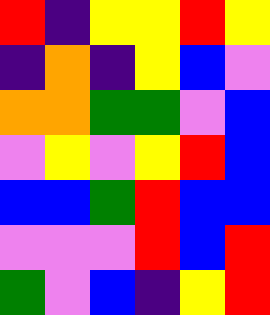[["red", "indigo", "yellow", "yellow", "red", "yellow"], ["indigo", "orange", "indigo", "yellow", "blue", "violet"], ["orange", "orange", "green", "green", "violet", "blue"], ["violet", "yellow", "violet", "yellow", "red", "blue"], ["blue", "blue", "green", "red", "blue", "blue"], ["violet", "violet", "violet", "red", "blue", "red"], ["green", "violet", "blue", "indigo", "yellow", "red"]]